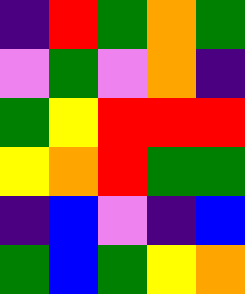[["indigo", "red", "green", "orange", "green"], ["violet", "green", "violet", "orange", "indigo"], ["green", "yellow", "red", "red", "red"], ["yellow", "orange", "red", "green", "green"], ["indigo", "blue", "violet", "indigo", "blue"], ["green", "blue", "green", "yellow", "orange"]]